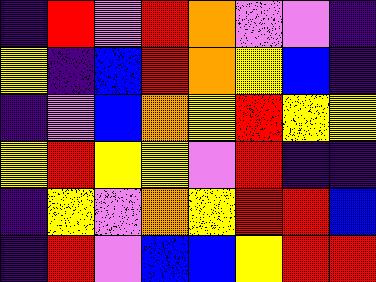[["indigo", "red", "violet", "red", "orange", "violet", "violet", "indigo"], ["yellow", "indigo", "blue", "red", "orange", "yellow", "blue", "indigo"], ["indigo", "violet", "blue", "orange", "yellow", "red", "yellow", "yellow"], ["yellow", "red", "yellow", "yellow", "violet", "red", "indigo", "indigo"], ["indigo", "yellow", "violet", "orange", "yellow", "red", "red", "blue"], ["indigo", "red", "violet", "blue", "blue", "yellow", "red", "red"]]